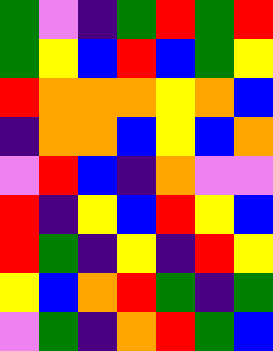[["green", "violet", "indigo", "green", "red", "green", "red"], ["green", "yellow", "blue", "red", "blue", "green", "yellow"], ["red", "orange", "orange", "orange", "yellow", "orange", "blue"], ["indigo", "orange", "orange", "blue", "yellow", "blue", "orange"], ["violet", "red", "blue", "indigo", "orange", "violet", "violet"], ["red", "indigo", "yellow", "blue", "red", "yellow", "blue"], ["red", "green", "indigo", "yellow", "indigo", "red", "yellow"], ["yellow", "blue", "orange", "red", "green", "indigo", "green"], ["violet", "green", "indigo", "orange", "red", "green", "blue"]]